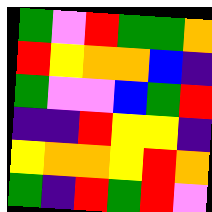[["green", "violet", "red", "green", "green", "orange"], ["red", "yellow", "orange", "orange", "blue", "indigo"], ["green", "violet", "violet", "blue", "green", "red"], ["indigo", "indigo", "red", "yellow", "yellow", "indigo"], ["yellow", "orange", "orange", "yellow", "red", "orange"], ["green", "indigo", "red", "green", "red", "violet"]]